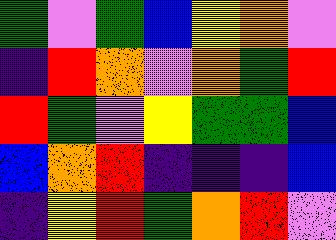[["green", "violet", "green", "blue", "yellow", "orange", "violet"], ["indigo", "red", "orange", "violet", "orange", "green", "red"], ["red", "green", "violet", "yellow", "green", "green", "blue"], ["blue", "orange", "red", "indigo", "indigo", "indigo", "blue"], ["indigo", "yellow", "red", "green", "orange", "red", "violet"]]